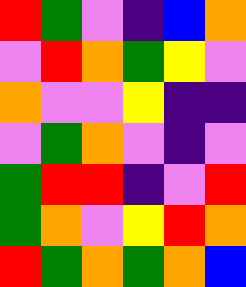[["red", "green", "violet", "indigo", "blue", "orange"], ["violet", "red", "orange", "green", "yellow", "violet"], ["orange", "violet", "violet", "yellow", "indigo", "indigo"], ["violet", "green", "orange", "violet", "indigo", "violet"], ["green", "red", "red", "indigo", "violet", "red"], ["green", "orange", "violet", "yellow", "red", "orange"], ["red", "green", "orange", "green", "orange", "blue"]]